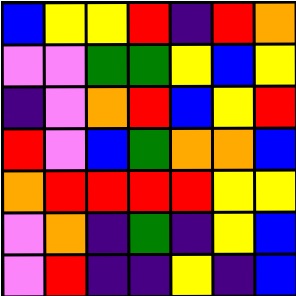[["blue", "yellow", "yellow", "red", "indigo", "red", "orange"], ["violet", "violet", "green", "green", "yellow", "blue", "yellow"], ["indigo", "violet", "orange", "red", "blue", "yellow", "red"], ["red", "violet", "blue", "green", "orange", "orange", "blue"], ["orange", "red", "red", "red", "red", "yellow", "yellow"], ["violet", "orange", "indigo", "green", "indigo", "yellow", "blue"], ["violet", "red", "indigo", "indigo", "yellow", "indigo", "blue"]]